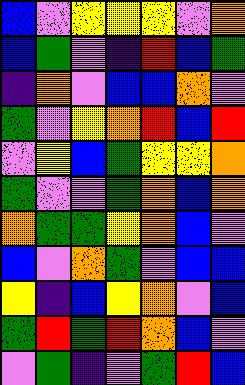[["blue", "violet", "yellow", "yellow", "yellow", "violet", "orange"], ["blue", "green", "violet", "indigo", "red", "blue", "green"], ["indigo", "orange", "violet", "blue", "blue", "orange", "violet"], ["green", "violet", "yellow", "orange", "red", "blue", "red"], ["violet", "yellow", "blue", "green", "yellow", "yellow", "orange"], ["green", "violet", "violet", "green", "orange", "blue", "orange"], ["orange", "green", "green", "yellow", "orange", "blue", "violet"], ["blue", "violet", "orange", "green", "violet", "blue", "blue"], ["yellow", "indigo", "blue", "yellow", "orange", "violet", "blue"], ["green", "red", "green", "red", "orange", "blue", "violet"], ["violet", "green", "indigo", "violet", "green", "red", "blue"]]